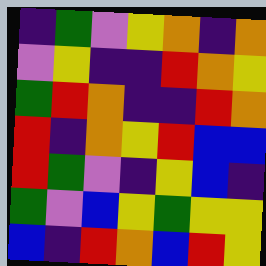[["indigo", "green", "violet", "yellow", "orange", "indigo", "orange"], ["violet", "yellow", "indigo", "indigo", "red", "orange", "yellow"], ["green", "red", "orange", "indigo", "indigo", "red", "orange"], ["red", "indigo", "orange", "yellow", "red", "blue", "blue"], ["red", "green", "violet", "indigo", "yellow", "blue", "indigo"], ["green", "violet", "blue", "yellow", "green", "yellow", "yellow"], ["blue", "indigo", "red", "orange", "blue", "red", "yellow"]]